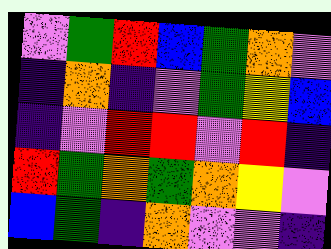[["violet", "green", "red", "blue", "green", "orange", "violet"], ["indigo", "orange", "indigo", "violet", "green", "yellow", "blue"], ["indigo", "violet", "red", "red", "violet", "red", "indigo"], ["red", "green", "orange", "green", "orange", "yellow", "violet"], ["blue", "green", "indigo", "orange", "violet", "violet", "indigo"]]